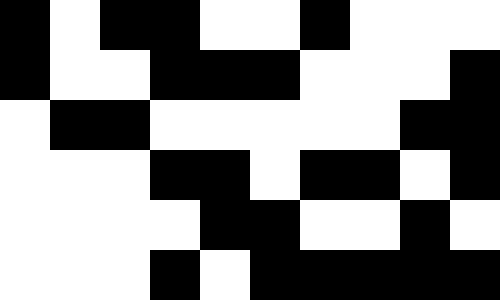[["black", "white", "black", "black", "white", "white", "black", "white", "white", "white"], ["black", "white", "white", "black", "black", "black", "white", "white", "white", "black"], ["white", "black", "black", "white", "white", "white", "white", "white", "black", "black"], ["white", "white", "white", "black", "black", "white", "black", "black", "white", "black"], ["white", "white", "white", "white", "black", "black", "white", "white", "black", "white"], ["white", "white", "white", "black", "white", "black", "black", "black", "black", "black"]]